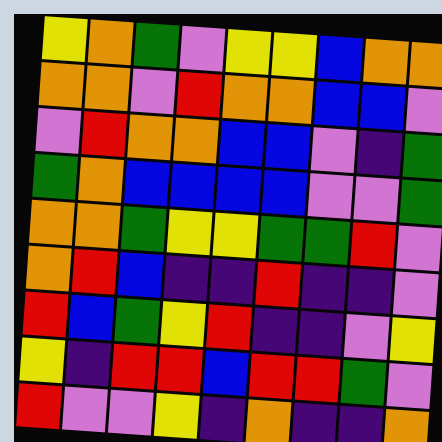[["yellow", "orange", "green", "violet", "yellow", "yellow", "blue", "orange", "orange"], ["orange", "orange", "violet", "red", "orange", "orange", "blue", "blue", "violet"], ["violet", "red", "orange", "orange", "blue", "blue", "violet", "indigo", "green"], ["green", "orange", "blue", "blue", "blue", "blue", "violet", "violet", "green"], ["orange", "orange", "green", "yellow", "yellow", "green", "green", "red", "violet"], ["orange", "red", "blue", "indigo", "indigo", "red", "indigo", "indigo", "violet"], ["red", "blue", "green", "yellow", "red", "indigo", "indigo", "violet", "yellow"], ["yellow", "indigo", "red", "red", "blue", "red", "red", "green", "violet"], ["red", "violet", "violet", "yellow", "indigo", "orange", "indigo", "indigo", "orange"]]